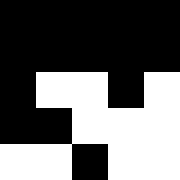[["black", "black", "black", "black", "black"], ["black", "black", "black", "black", "black"], ["black", "white", "white", "black", "white"], ["black", "black", "white", "white", "white"], ["white", "white", "black", "white", "white"]]